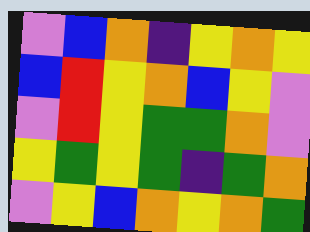[["violet", "blue", "orange", "indigo", "yellow", "orange", "yellow"], ["blue", "red", "yellow", "orange", "blue", "yellow", "violet"], ["violet", "red", "yellow", "green", "green", "orange", "violet"], ["yellow", "green", "yellow", "green", "indigo", "green", "orange"], ["violet", "yellow", "blue", "orange", "yellow", "orange", "green"]]